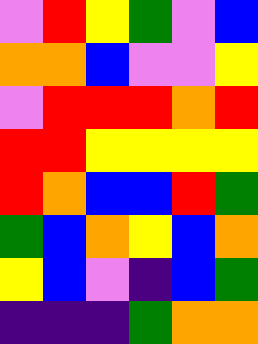[["violet", "red", "yellow", "green", "violet", "blue"], ["orange", "orange", "blue", "violet", "violet", "yellow"], ["violet", "red", "red", "red", "orange", "red"], ["red", "red", "yellow", "yellow", "yellow", "yellow"], ["red", "orange", "blue", "blue", "red", "green"], ["green", "blue", "orange", "yellow", "blue", "orange"], ["yellow", "blue", "violet", "indigo", "blue", "green"], ["indigo", "indigo", "indigo", "green", "orange", "orange"]]